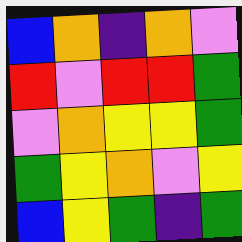[["blue", "orange", "indigo", "orange", "violet"], ["red", "violet", "red", "red", "green"], ["violet", "orange", "yellow", "yellow", "green"], ["green", "yellow", "orange", "violet", "yellow"], ["blue", "yellow", "green", "indigo", "green"]]